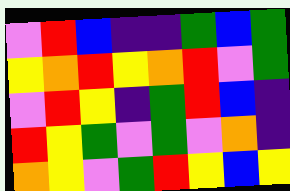[["violet", "red", "blue", "indigo", "indigo", "green", "blue", "green"], ["yellow", "orange", "red", "yellow", "orange", "red", "violet", "green"], ["violet", "red", "yellow", "indigo", "green", "red", "blue", "indigo"], ["red", "yellow", "green", "violet", "green", "violet", "orange", "indigo"], ["orange", "yellow", "violet", "green", "red", "yellow", "blue", "yellow"]]